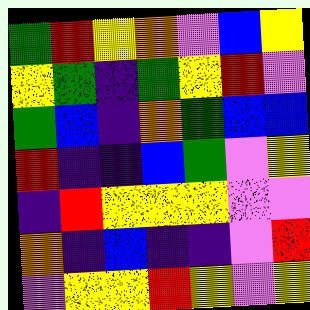[["green", "red", "yellow", "orange", "violet", "blue", "yellow"], ["yellow", "green", "indigo", "green", "yellow", "red", "violet"], ["green", "blue", "indigo", "orange", "green", "blue", "blue"], ["red", "indigo", "indigo", "blue", "green", "violet", "yellow"], ["indigo", "red", "yellow", "yellow", "yellow", "violet", "violet"], ["orange", "indigo", "blue", "indigo", "indigo", "violet", "red"], ["violet", "yellow", "yellow", "red", "yellow", "violet", "yellow"]]